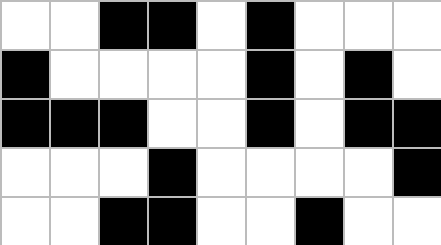[["white", "white", "black", "black", "white", "black", "white", "white", "white"], ["black", "white", "white", "white", "white", "black", "white", "black", "white"], ["black", "black", "black", "white", "white", "black", "white", "black", "black"], ["white", "white", "white", "black", "white", "white", "white", "white", "black"], ["white", "white", "black", "black", "white", "white", "black", "white", "white"]]